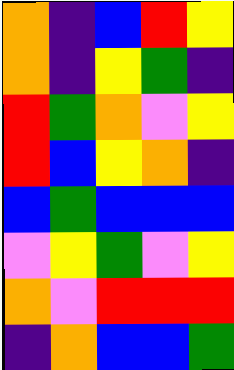[["orange", "indigo", "blue", "red", "yellow"], ["orange", "indigo", "yellow", "green", "indigo"], ["red", "green", "orange", "violet", "yellow"], ["red", "blue", "yellow", "orange", "indigo"], ["blue", "green", "blue", "blue", "blue"], ["violet", "yellow", "green", "violet", "yellow"], ["orange", "violet", "red", "red", "red"], ["indigo", "orange", "blue", "blue", "green"]]